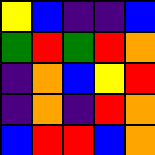[["yellow", "blue", "indigo", "indigo", "blue"], ["green", "red", "green", "red", "orange"], ["indigo", "orange", "blue", "yellow", "red"], ["indigo", "orange", "indigo", "red", "orange"], ["blue", "red", "red", "blue", "orange"]]